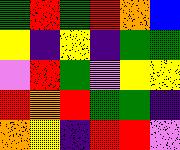[["green", "red", "green", "red", "orange", "blue"], ["yellow", "indigo", "yellow", "indigo", "green", "green"], ["violet", "red", "green", "violet", "yellow", "yellow"], ["red", "orange", "red", "green", "green", "indigo"], ["orange", "yellow", "indigo", "red", "red", "violet"]]